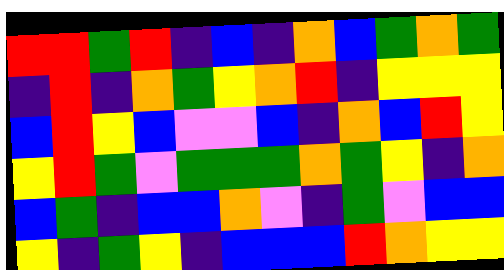[["red", "red", "green", "red", "indigo", "blue", "indigo", "orange", "blue", "green", "orange", "green"], ["indigo", "red", "indigo", "orange", "green", "yellow", "orange", "red", "indigo", "yellow", "yellow", "yellow"], ["blue", "red", "yellow", "blue", "violet", "violet", "blue", "indigo", "orange", "blue", "red", "yellow"], ["yellow", "red", "green", "violet", "green", "green", "green", "orange", "green", "yellow", "indigo", "orange"], ["blue", "green", "indigo", "blue", "blue", "orange", "violet", "indigo", "green", "violet", "blue", "blue"], ["yellow", "indigo", "green", "yellow", "indigo", "blue", "blue", "blue", "red", "orange", "yellow", "yellow"]]